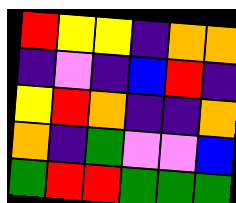[["red", "yellow", "yellow", "indigo", "orange", "orange"], ["indigo", "violet", "indigo", "blue", "red", "indigo"], ["yellow", "red", "orange", "indigo", "indigo", "orange"], ["orange", "indigo", "green", "violet", "violet", "blue"], ["green", "red", "red", "green", "green", "green"]]